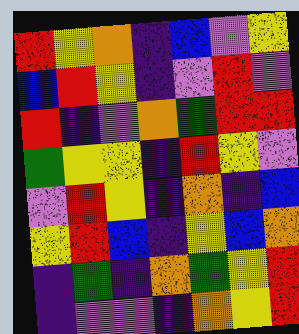[["red", "yellow", "orange", "indigo", "blue", "violet", "yellow"], ["blue", "red", "yellow", "indigo", "violet", "red", "violet"], ["red", "indigo", "violet", "orange", "green", "red", "red"], ["green", "yellow", "yellow", "indigo", "red", "yellow", "violet"], ["violet", "red", "yellow", "indigo", "orange", "indigo", "blue"], ["yellow", "red", "blue", "indigo", "yellow", "blue", "orange"], ["indigo", "green", "indigo", "orange", "green", "yellow", "red"], ["indigo", "violet", "violet", "indigo", "orange", "yellow", "red"]]